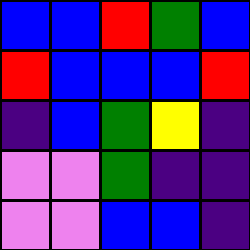[["blue", "blue", "red", "green", "blue"], ["red", "blue", "blue", "blue", "red"], ["indigo", "blue", "green", "yellow", "indigo"], ["violet", "violet", "green", "indigo", "indigo"], ["violet", "violet", "blue", "blue", "indigo"]]